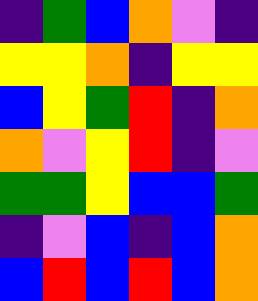[["indigo", "green", "blue", "orange", "violet", "indigo"], ["yellow", "yellow", "orange", "indigo", "yellow", "yellow"], ["blue", "yellow", "green", "red", "indigo", "orange"], ["orange", "violet", "yellow", "red", "indigo", "violet"], ["green", "green", "yellow", "blue", "blue", "green"], ["indigo", "violet", "blue", "indigo", "blue", "orange"], ["blue", "red", "blue", "red", "blue", "orange"]]